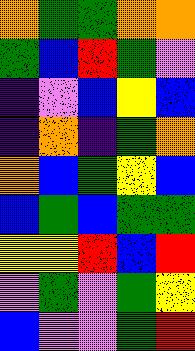[["orange", "green", "green", "orange", "orange"], ["green", "blue", "red", "green", "violet"], ["indigo", "violet", "blue", "yellow", "blue"], ["indigo", "orange", "indigo", "green", "orange"], ["orange", "blue", "green", "yellow", "blue"], ["blue", "green", "blue", "green", "green"], ["yellow", "yellow", "red", "blue", "red"], ["violet", "green", "violet", "green", "yellow"], ["blue", "violet", "violet", "green", "red"]]